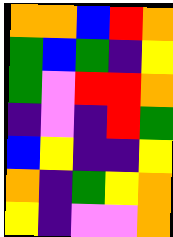[["orange", "orange", "blue", "red", "orange"], ["green", "blue", "green", "indigo", "yellow"], ["green", "violet", "red", "red", "orange"], ["indigo", "violet", "indigo", "red", "green"], ["blue", "yellow", "indigo", "indigo", "yellow"], ["orange", "indigo", "green", "yellow", "orange"], ["yellow", "indigo", "violet", "violet", "orange"]]